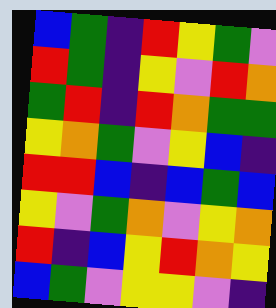[["blue", "green", "indigo", "red", "yellow", "green", "violet"], ["red", "green", "indigo", "yellow", "violet", "red", "orange"], ["green", "red", "indigo", "red", "orange", "green", "green"], ["yellow", "orange", "green", "violet", "yellow", "blue", "indigo"], ["red", "red", "blue", "indigo", "blue", "green", "blue"], ["yellow", "violet", "green", "orange", "violet", "yellow", "orange"], ["red", "indigo", "blue", "yellow", "red", "orange", "yellow"], ["blue", "green", "violet", "yellow", "yellow", "violet", "indigo"]]